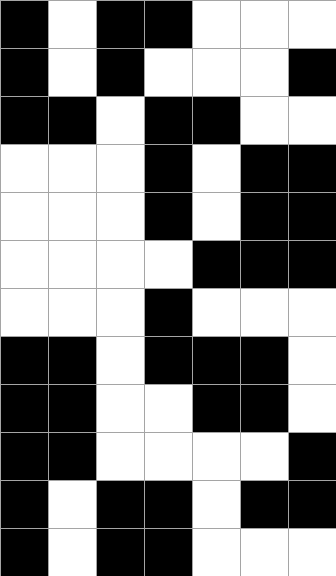[["black", "white", "black", "black", "white", "white", "white"], ["black", "white", "black", "white", "white", "white", "black"], ["black", "black", "white", "black", "black", "white", "white"], ["white", "white", "white", "black", "white", "black", "black"], ["white", "white", "white", "black", "white", "black", "black"], ["white", "white", "white", "white", "black", "black", "black"], ["white", "white", "white", "black", "white", "white", "white"], ["black", "black", "white", "black", "black", "black", "white"], ["black", "black", "white", "white", "black", "black", "white"], ["black", "black", "white", "white", "white", "white", "black"], ["black", "white", "black", "black", "white", "black", "black"], ["black", "white", "black", "black", "white", "white", "white"]]